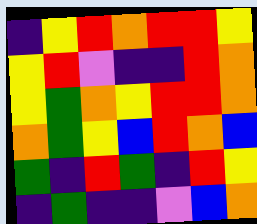[["indigo", "yellow", "red", "orange", "red", "red", "yellow"], ["yellow", "red", "violet", "indigo", "indigo", "red", "orange"], ["yellow", "green", "orange", "yellow", "red", "red", "orange"], ["orange", "green", "yellow", "blue", "red", "orange", "blue"], ["green", "indigo", "red", "green", "indigo", "red", "yellow"], ["indigo", "green", "indigo", "indigo", "violet", "blue", "orange"]]